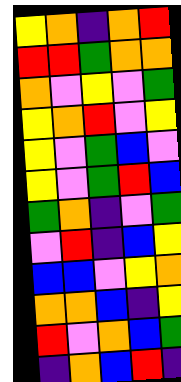[["yellow", "orange", "indigo", "orange", "red"], ["red", "red", "green", "orange", "orange"], ["orange", "violet", "yellow", "violet", "green"], ["yellow", "orange", "red", "violet", "yellow"], ["yellow", "violet", "green", "blue", "violet"], ["yellow", "violet", "green", "red", "blue"], ["green", "orange", "indigo", "violet", "green"], ["violet", "red", "indigo", "blue", "yellow"], ["blue", "blue", "violet", "yellow", "orange"], ["orange", "orange", "blue", "indigo", "yellow"], ["red", "violet", "orange", "blue", "green"], ["indigo", "orange", "blue", "red", "indigo"]]